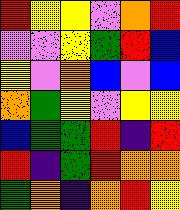[["red", "yellow", "yellow", "violet", "orange", "red"], ["violet", "violet", "yellow", "green", "red", "blue"], ["yellow", "violet", "orange", "blue", "violet", "blue"], ["orange", "green", "yellow", "violet", "yellow", "yellow"], ["blue", "green", "green", "red", "indigo", "red"], ["red", "indigo", "green", "red", "orange", "orange"], ["green", "orange", "indigo", "orange", "red", "yellow"]]